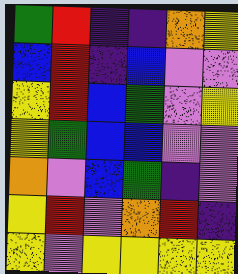[["green", "red", "indigo", "indigo", "orange", "yellow"], ["blue", "red", "indigo", "blue", "violet", "violet"], ["yellow", "red", "blue", "green", "violet", "yellow"], ["yellow", "green", "blue", "blue", "violet", "violet"], ["orange", "violet", "blue", "green", "indigo", "violet"], ["yellow", "red", "violet", "orange", "red", "indigo"], ["yellow", "violet", "yellow", "yellow", "yellow", "yellow"]]